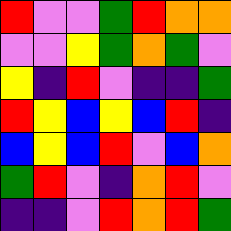[["red", "violet", "violet", "green", "red", "orange", "orange"], ["violet", "violet", "yellow", "green", "orange", "green", "violet"], ["yellow", "indigo", "red", "violet", "indigo", "indigo", "green"], ["red", "yellow", "blue", "yellow", "blue", "red", "indigo"], ["blue", "yellow", "blue", "red", "violet", "blue", "orange"], ["green", "red", "violet", "indigo", "orange", "red", "violet"], ["indigo", "indigo", "violet", "red", "orange", "red", "green"]]